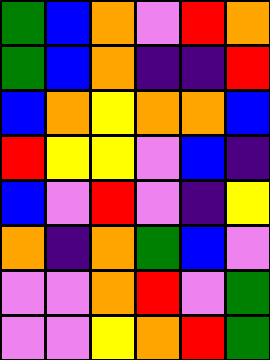[["green", "blue", "orange", "violet", "red", "orange"], ["green", "blue", "orange", "indigo", "indigo", "red"], ["blue", "orange", "yellow", "orange", "orange", "blue"], ["red", "yellow", "yellow", "violet", "blue", "indigo"], ["blue", "violet", "red", "violet", "indigo", "yellow"], ["orange", "indigo", "orange", "green", "blue", "violet"], ["violet", "violet", "orange", "red", "violet", "green"], ["violet", "violet", "yellow", "orange", "red", "green"]]